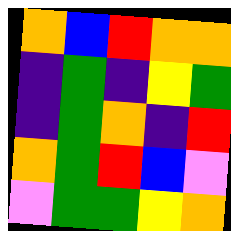[["orange", "blue", "red", "orange", "orange"], ["indigo", "green", "indigo", "yellow", "green"], ["indigo", "green", "orange", "indigo", "red"], ["orange", "green", "red", "blue", "violet"], ["violet", "green", "green", "yellow", "orange"]]